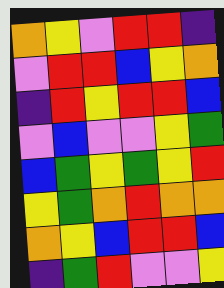[["orange", "yellow", "violet", "red", "red", "indigo"], ["violet", "red", "red", "blue", "yellow", "orange"], ["indigo", "red", "yellow", "red", "red", "blue"], ["violet", "blue", "violet", "violet", "yellow", "green"], ["blue", "green", "yellow", "green", "yellow", "red"], ["yellow", "green", "orange", "red", "orange", "orange"], ["orange", "yellow", "blue", "red", "red", "blue"], ["indigo", "green", "red", "violet", "violet", "yellow"]]